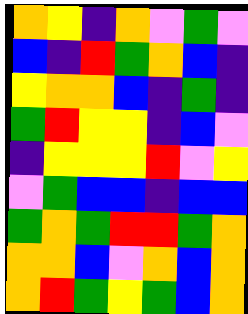[["orange", "yellow", "indigo", "orange", "violet", "green", "violet"], ["blue", "indigo", "red", "green", "orange", "blue", "indigo"], ["yellow", "orange", "orange", "blue", "indigo", "green", "indigo"], ["green", "red", "yellow", "yellow", "indigo", "blue", "violet"], ["indigo", "yellow", "yellow", "yellow", "red", "violet", "yellow"], ["violet", "green", "blue", "blue", "indigo", "blue", "blue"], ["green", "orange", "green", "red", "red", "green", "orange"], ["orange", "orange", "blue", "violet", "orange", "blue", "orange"], ["orange", "red", "green", "yellow", "green", "blue", "orange"]]